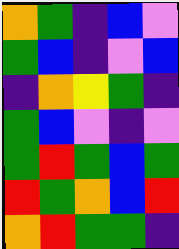[["orange", "green", "indigo", "blue", "violet"], ["green", "blue", "indigo", "violet", "blue"], ["indigo", "orange", "yellow", "green", "indigo"], ["green", "blue", "violet", "indigo", "violet"], ["green", "red", "green", "blue", "green"], ["red", "green", "orange", "blue", "red"], ["orange", "red", "green", "green", "indigo"]]